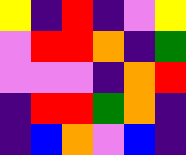[["yellow", "indigo", "red", "indigo", "violet", "yellow"], ["violet", "red", "red", "orange", "indigo", "green"], ["violet", "violet", "violet", "indigo", "orange", "red"], ["indigo", "red", "red", "green", "orange", "indigo"], ["indigo", "blue", "orange", "violet", "blue", "indigo"]]